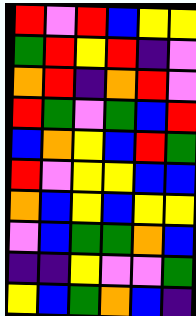[["red", "violet", "red", "blue", "yellow", "yellow"], ["green", "red", "yellow", "red", "indigo", "violet"], ["orange", "red", "indigo", "orange", "red", "violet"], ["red", "green", "violet", "green", "blue", "red"], ["blue", "orange", "yellow", "blue", "red", "green"], ["red", "violet", "yellow", "yellow", "blue", "blue"], ["orange", "blue", "yellow", "blue", "yellow", "yellow"], ["violet", "blue", "green", "green", "orange", "blue"], ["indigo", "indigo", "yellow", "violet", "violet", "green"], ["yellow", "blue", "green", "orange", "blue", "indigo"]]